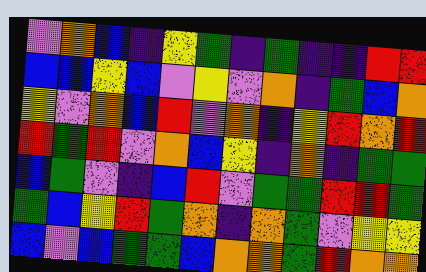[["violet", "orange", "blue", "indigo", "yellow", "green", "indigo", "green", "indigo", "indigo", "red", "red"], ["blue", "blue", "yellow", "blue", "violet", "yellow", "violet", "orange", "indigo", "green", "blue", "orange"], ["yellow", "violet", "orange", "blue", "red", "violet", "orange", "indigo", "yellow", "red", "orange", "red"], ["red", "green", "red", "violet", "orange", "blue", "yellow", "indigo", "orange", "indigo", "green", "green"], ["blue", "green", "violet", "indigo", "blue", "red", "violet", "green", "green", "red", "red", "green"], ["green", "blue", "yellow", "red", "green", "orange", "indigo", "orange", "green", "violet", "yellow", "yellow"], ["blue", "violet", "blue", "green", "green", "blue", "orange", "orange", "green", "red", "orange", "orange"]]